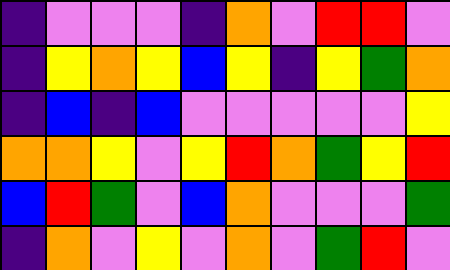[["indigo", "violet", "violet", "violet", "indigo", "orange", "violet", "red", "red", "violet"], ["indigo", "yellow", "orange", "yellow", "blue", "yellow", "indigo", "yellow", "green", "orange"], ["indigo", "blue", "indigo", "blue", "violet", "violet", "violet", "violet", "violet", "yellow"], ["orange", "orange", "yellow", "violet", "yellow", "red", "orange", "green", "yellow", "red"], ["blue", "red", "green", "violet", "blue", "orange", "violet", "violet", "violet", "green"], ["indigo", "orange", "violet", "yellow", "violet", "orange", "violet", "green", "red", "violet"]]